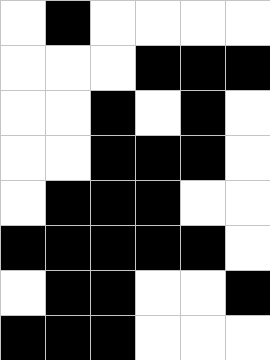[["white", "black", "white", "white", "white", "white"], ["white", "white", "white", "black", "black", "black"], ["white", "white", "black", "white", "black", "white"], ["white", "white", "black", "black", "black", "white"], ["white", "black", "black", "black", "white", "white"], ["black", "black", "black", "black", "black", "white"], ["white", "black", "black", "white", "white", "black"], ["black", "black", "black", "white", "white", "white"]]